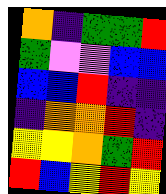[["orange", "indigo", "green", "green", "red"], ["green", "violet", "violet", "blue", "blue"], ["blue", "blue", "red", "indigo", "indigo"], ["indigo", "orange", "orange", "red", "indigo"], ["yellow", "yellow", "orange", "green", "red"], ["red", "blue", "yellow", "red", "yellow"]]